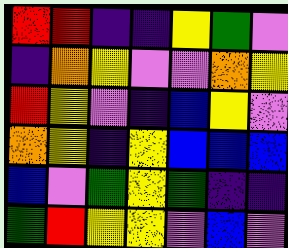[["red", "red", "indigo", "indigo", "yellow", "green", "violet"], ["indigo", "orange", "yellow", "violet", "violet", "orange", "yellow"], ["red", "yellow", "violet", "indigo", "blue", "yellow", "violet"], ["orange", "yellow", "indigo", "yellow", "blue", "blue", "blue"], ["blue", "violet", "green", "yellow", "green", "indigo", "indigo"], ["green", "red", "yellow", "yellow", "violet", "blue", "violet"]]